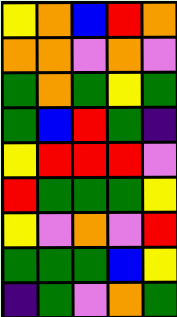[["yellow", "orange", "blue", "red", "orange"], ["orange", "orange", "violet", "orange", "violet"], ["green", "orange", "green", "yellow", "green"], ["green", "blue", "red", "green", "indigo"], ["yellow", "red", "red", "red", "violet"], ["red", "green", "green", "green", "yellow"], ["yellow", "violet", "orange", "violet", "red"], ["green", "green", "green", "blue", "yellow"], ["indigo", "green", "violet", "orange", "green"]]